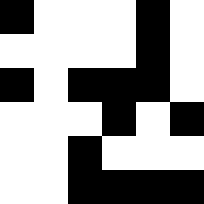[["black", "white", "white", "white", "black", "white"], ["white", "white", "white", "white", "black", "white"], ["black", "white", "black", "black", "black", "white"], ["white", "white", "white", "black", "white", "black"], ["white", "white", "black", "white", "white", "white"], ["white", "white", "black", "black", "black", "black"]]